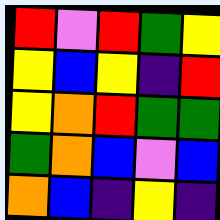[["red", "violet", "red", "green", "yellow"], ["yellow", "blue", "yellow", "indigo", "red"], ["yellow", "orange", "red", "green", "green"], ["green", "orange", "blue", "violet", "blue"], ["orange", "blue", "indigo", "yellow", "indigo"]]